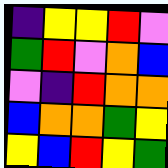[["indigo", "yellow", "yellow", "red", "violet"], ["green", "red", "violet", "orange", "blue"], ["violet", "indigo", "red", "orange", "orange"], ["blue", "orange", "orange", "green", "yellow"], ["yellow", "blue", "red", "yellow", "green"]]